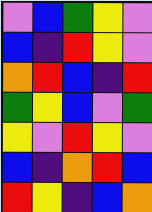[["violet", "blue", "green", "yellow", "violet"], ["blue", "indigo", "red", "yellow", "violet"], ["orange", "red", "blue", "indigo", "red"], ["green", "yellow", "blue", "violet", "green"], ["yellow", "violet", "red", "yellow", "violet"], ["blue", "indigo", "orange", "red", "blue"], ["red", "yellow", "indigo", "blue", "orange"]]